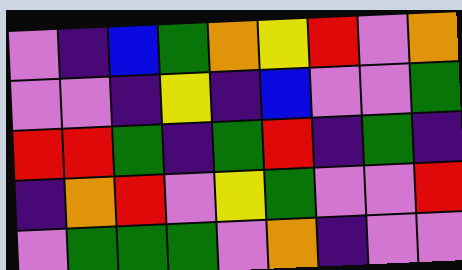[["violet", "indigo", "blue", "green", "orange", "yellow", "red", "violet", "orange"], ["violet", "violet", "indigo", "yellow", "indigo", "blue", "violet", "violet", "green"], ["red", "red", "green", "indigo", "green", "red", "indigo", "green", "indigo"], ["indigo", "orange", "red", "violet", "yellow", "green", "violet", "violet", "red"], ["violet", "green", "green", "green", "violet", "orange", "indigo", "violet", "violet"]]